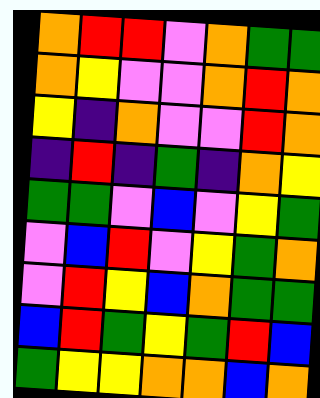[["orange", "red", "red", "violet", "orange", "green", "green"], ["orange", "yellow", "violet", "violet", "orange", "red", "orange"], ["yellow", "indigo", "orange", "violet", "violet", "red", "orange"], ["indigo", "red", "indigo", "green", "indigo", "orange", "yellow"], ["green", "green", "violet", "blue", "violet", "yellow", "green"], ["violet", "blue", "red", "violet", "yellow", "green", "orange"], ["violet", "red", "yellow", "blue", "orange", "green", "green"], ["blue", "red", "green", "yellow", "green", "red", "blue"], ["green", "yellow", "yellow", "orange", "orange", "blue", "orange"]]